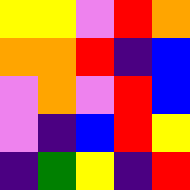[["yellow", "yellow", "violet", "red", "orange"], ["orange", "orange", "red", "indigo", "blue"], ["violet", "orange", "violet", "red", "blue"], ["violet", "indigo", "blue", "red", "yellow"], ["indigo", "green", "yellow", "indigo", "red"]]